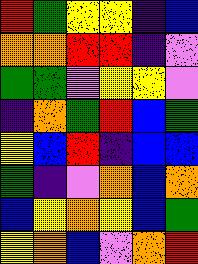[["red", "green", "yellow", "yellow", "indigo", "blue"], ["orange", "orange", "red", "red", "indigo", "violet"], ["green", "green", "violet", "yellow", "yellow", "violet"], ["indigo", "orange", "green", "red", "blue", "green"], ["yellow", "blue", "red", "indigo", "blue", "blue"], ["green", "indigo", "violet", "orange", "blue", "orange"], ["blue", "yellow", "orange", "yellow", "blue", "green"], ["yellow", "orange", "blue", "violet", "orange", "red"]]